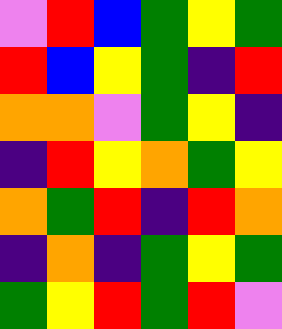[["violet", "red", "blue", "green", "yellow", "green"], ["red", "blue", "yellow", "green", "indigo", "red"], ["orange", "orange", "violet", "green", "yellow", "indigo"], ["indigo", "red", "yellow", "orange", "green", "yellow"], ["orange", "green", "red", "indigo", "red", "orange"], ["indigo", "orange", "indigo", "green", "yellow", "green"], ["green", "yellow", "red", "green", "red", "violet"]]